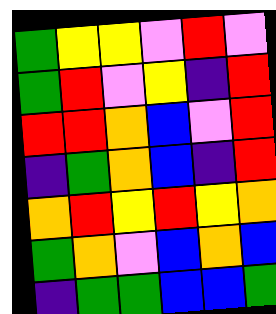[["green", "yellow", "yellow", "violet", "red", "violet"], ["green", "red", "violet", "yellow", "indigo", "red"], ["red", "red", "orange", "blue", "violet", "red"], ["indigo", "green", "orange", "blue", "indigo", "red"], ["orange", "red", "yellow", "red", "yellow", "orange"], ["green", "orange", "violet", "blue", "orange", "blue"], ["indigo", "green", "green", "blue", "blue", "green"]]